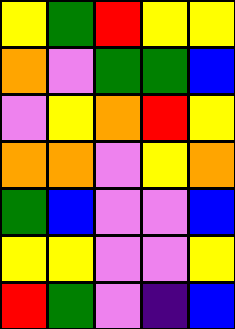[["yellow", "green", "red", "yellow", "yellow"], ["orange", "violet", "green", "green", "blue"], ["violet", "yellow", "orange", "red", "yellow"], ["orange", "orange", "violet", "yellow", "orange"], ["green", "blue", "violet", "violet", "blue"], ["yellow", "yellow", "violet", "violet", "yellow"], ["red", "green", "violet", "indigo", "blue"]]